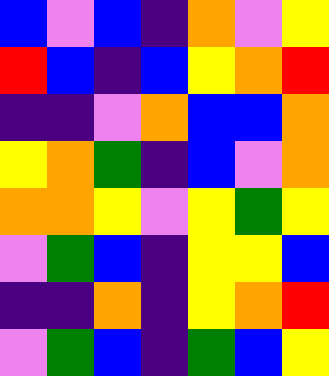[["blue", "violet", "blue", "indigo", "orange", "violet", "yellow"], ["red", "blue", "indigo", "blue", "yellow", "orange", "red"], ["indigo", "indigo", "violet", "orange", "blue", "blue", "orange"], ["yellow", "orange", "green", "indigo", "blue", "violet", "orange"], ["orange", "orange", "yellow", "violet", "yellow", "green", "yellow"], ["violet", "green", "blue", "indigo", "yellow", "yellow", "blue"], ["indigo", "indigo", "orange", "indigo", "yellow", "orange", "red"], ["violet", "green", "blue", "indigo", "green", "blue", "yellow"]]